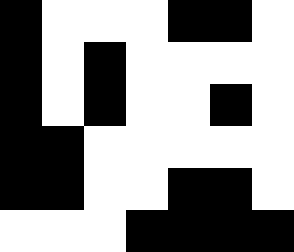[["black", "white", "white", "white", "black", "black", "white"], ["black", "white", "black", "white", "white", "white", "white"], ["black", "white", "black", "white", "white", "black", "white"], ["black", "black", "white", "white", "white", "white", "white"], ["black", "black", "white", "white", "black", "black", "white"], ["white", "white", "white", "black", "black", "black", "black"]]